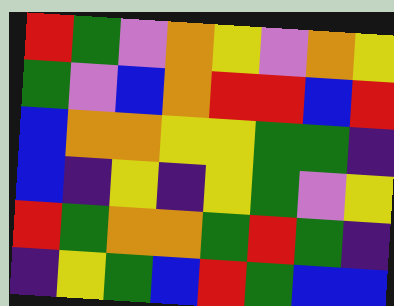[["red", "green", "violet", "orange", "yellow", "violet", "orange", "yellow"], ["green", "violet", "blue", "orange", "red", "red", "blue", "red"], ["blue", "orange", "orange", "yellow", "yellow", "green", "green", "indigo"], ["blue", "indigo", "yellow", "indigo", "yellow", "green", "violet", "yellow"], ["red", "green", "orange", "orange", "green", "red", "green", "indigo"], ["indigo", "yellow", "green", "blue", "red", "green", "blue", "blue"]]